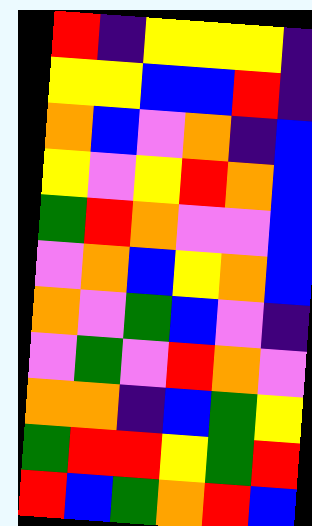[["red", "indigo", "yellow", "yellow", "yellow", "indigo"], ["yellow", "yellow", "blue", "blue", "red", "indigo"], ["orange", "blue", "violet", "orange", "indigo", "blue"], ["yellow", "violet", "yellow", "red", "orange", "blue"], ["green", "red", "orange", "violet", "violet", "blue"], ["violet", "orange", "blue", "yellow", "orange", "blue"], ["orange", "violet", "green", "blue", "violet", "indigo"], ["violet", "green", "violet", "red", "orange", "violet"], ["orange", "orange", "indigo", "blue", "green", "yellow"], ["green", "red", "red", "yellow", "green", "red"], ["red", "blue", "green", "orange", "red", "blue"]]